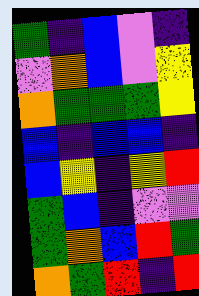[["green", "indigo", "blue", "violet", "indigo"], ["violet", "orange", "blue", "violet", "yellow"], ["orange", "green", "green", "green", "yellow"], ["blue", "indigo", "blue", "blue", "indigo"], ["blue", "yellow", "indigo", "yellow", "red"], ["green", "blue", "indigo", "violet", "violet"], ["green", "orange", "blue", "red", "green"], ["orange", "green", "red", "indigo", "red"]]